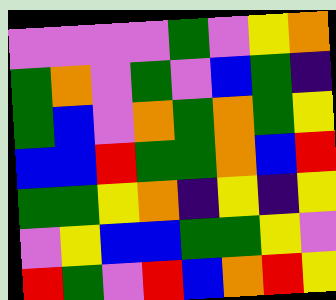[["violet", "violet", "violet", "violet", "green", "violet", "yellow", "orange"], ["green", "orange", "violet", "green", "violet", "blue", "green", "indigo"], ["green", "blue", "violet", "orange", "green", "orange", "green", "yellow"], ["blue", "blue", "red", "green", "green", "orange", "blue", "red"], ["green", "green", "yellow", "orange", "indigo", "yellow", "indigo", "yellow"], ["violet", "yellow", "blue", "blue", "green", "green", "yellow", "violet"], ["red", "green", "violet", "red", "blue", "orange", "red", "yellow"]]